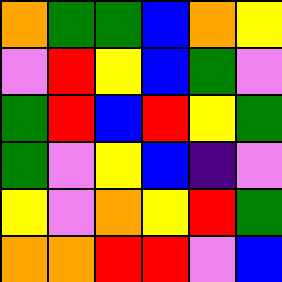[["orange", "green", "green", "blue", "orange", "yellow"], ["violet", "red", "yellow", "blue", "green", "violet"], ["green", "red", "blue", "red", "yellow", "green"], ["green", "violet", "yellow", "blue", "indigo", "violet"], ["yellow", "violet", "orange", "yellow", "red", "green"], ["orange", "orange", "red", "red", "violet", "blue"]]